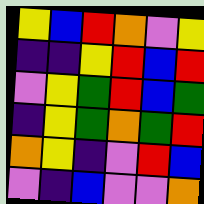[["yellow", "blue", "red", "orange", "violet", "yellow"], ["indigo", "indigo", "yellow", "red", "blue", "red"], ["violet", "yellow", "green", "red", "blue", "green"], ["indigo", "yellow", "green", "orange", "green", "red"], ["orange", "yellow", "indigo", "violet", "red", "blue"], ["violet", "indigo", "blue", "violet", "violet", "orange"]]